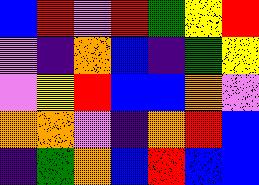[["blue", "red", "violet", "red", "green", "yellow", "red"], ["violet", "indigo", "orange", "blue", "indigo", "green", "yellow"], ["violet", "yellow", "red", "blue", "blue", "orange", "violet"], ["orange", "orange", "violet", "indigo", "orange", "red", "blue"], ["indigo", "green", "orange", "blue", "red", "blue", "blue"]]